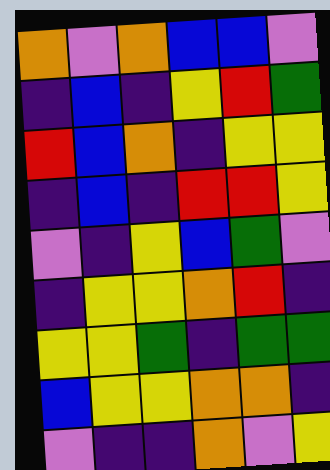[["orange", "violet", "orange", "blue", "blue", "violet"], ["indigo", "blue", "indigo", "yellow", "red", "green"], ["red", "blue", "orange", "indigo", "yellow", "yellow"], ["indigo", "blue", "indigo", "red", "red", "yellow"], ["violet", "indigo", "yellow", "blue", "green", "violet"], ["indigo", "yellow", "yellow", "orange", "red", "indigo"], ["yellow", "yellow", "green", "indigo", "green", "green"], ["blue", "yellow", "yellow", "orange", "orange", "indigo"], ["violet", "indigo", "indigo", "orange", "violet", "yellow"]]